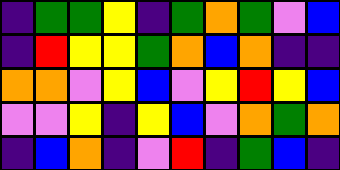[["indigo", "green", "green", "yellow", "indigo", "green", "orange", "green", "violet", "blue"], ["indigo", "red", "yellow", "yellow", "green", "orange", "blue", "orange", "indigo", "indigo"], ["orange", "orange", "violet", "yellow", "blue", "violet", "yellow", "red", "yellow", "blue"], ["violet", "violet", "yellow", "indigo", "yellow", "blue", "violet", "orange", "green", "orange"], ["indigo", "blue", "orange", "indigo", "violet", "red", "indigo", "green", "blue", "indigo"]]